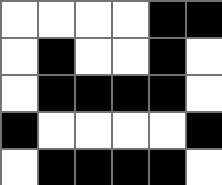[["white", "white", "white", "white", "black", "black"], ["white", "black", "white", "white", "black", "white"], ["white", "black", "black", "black", "black", "white"], ["black", "white", "white", "white", "white", "black"], ["white", "black", "black", "black", "black", "white"]]